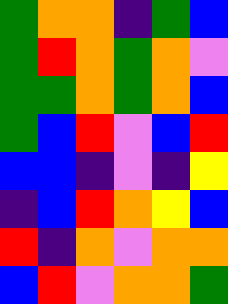[["green", "orange", "orange", "indigo", "green", "blue"], ["green", "red", "orange", "green", "orange", "violet"], ["green", "green", "orange", "green", "orange", "blue"], ["green", "blue", "red", "violet", "blue", "red"], ["blue", "blue", "indigo", "violet", "indigo", "yellow"], ["indigo", "blue", "red", "orange", "yellow", "blue"], ["red", "indigo", "orange", "violet", "orange", "orange"], ["blue", "red", "violet", "orange", "orange", "green"]]